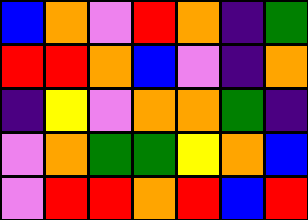[["blue", "orange", "violet", "red", "orange", "indigo", "green"], ["red", "red", "orange", "blue", "violet", "indigo", "orange"], ["indigo", "yellow", "violet", "orange", "orange", "green", "indigo"], ["violet", "orange", "green", "green", "yellow", "orange", "blue"], ["violet", "red", "red", "orange", "red", "blue", "red"]]